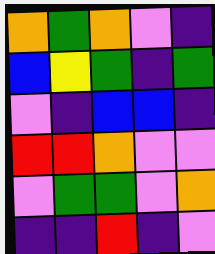[["orange", "green", "orange", "violet", "indigo"], ["blue", "yellow", "green", "indigo", "green"], ["violet", "indigo", "blue", "blue", "indigo"], ["red", "red", "orange", "violet", "violet"], ["violet", "green", "green", "violet", "orange"], ["indigo", "indigo", "red", "indigo", "violet"]]